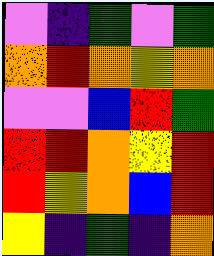[["violet", "indigo", "green", "violet", "green"], ["orange", "red", "orange", "yellow", "orange"], ["violet", "violet", "blue", "red", "green"], ["red", "red", "orange", "yellow", "red"], ["red", "yellow", "orange", "blue", "red"], ["yellow", "indigo", "green", "indigo", "orange"]]